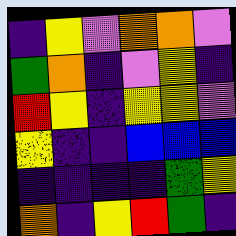[["indigo", "yellow", "violet", "orange", "orange", "violet"], ["green", "orange", "indigo", "violet", "yellow", "indigo"], ["red", "yellow", "indigo", "yellow", "yellow", "violet"], ["yellow", "indigo", "indigo", "blue", "blue", "blue"], ["indigo", "indigo", "indigo", "indigo", "green", "yellow"], ["orange", "indigo", "yellow", "red", "green", "indigo"]]